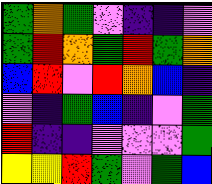[["green", "orange", "green", "violet", "indigo", "indigo", "violet"], ["green", "red", "orange", "green", "red", "green", "orange"], ["blue", "red", "violet", "red", "orange", "blue", "indigo"], ["violet", "indigo", "green", "blue", "indigo", "violet", "green"], ["red", "indigo", "indigo", "violet", "violet", "violet", "green"], ["yellow", "yellow", "red", "green", "violet", "green", "blue"]]